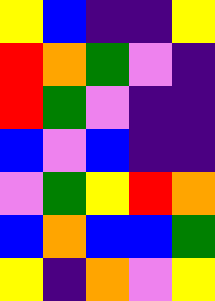[["yellow", "blue", "indigo", "indigo", "yellow"], ["red", "orange", "green", "violet", "indigo"], ["red", "green", "violet", "indigo", "indigo"], ["blue", "violet", "blue", "indigo", "indigo"], ["violet", "green", "yellow", "red", "orange"], ["blue", "orange", "blue", "blue", "green"], ["yellow", "indigo", "orange", "violet", "yellow"]]